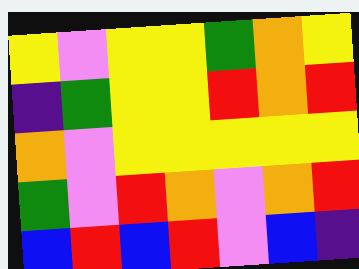[["yellow", "violet", "yellow", "yellow", "green", "orange", "yellow"], ["indigo", "green", "yellow", "yellow", "red", "orange", "red"], ["orange", "violet", "yellow", "yellow", "yellow", "yellow", "yellow"], ["green", "violet", "red", "orange", "violet", "orange", "red"], ["blue", "red", "blue", "red", "violet", "blue", "indigo"]]